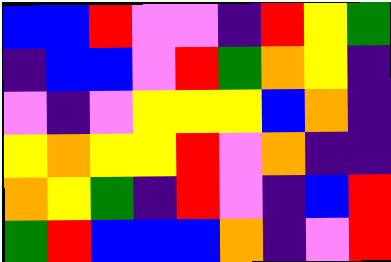[["blue", "blue", "red", "violet", "violet", "indigo", "red", "yellow", "green"], ["indigo", "blue", "blue", "violet", "red", "green", "orange", "yellow", "indigo"], ["violet", "indigo", "violet", "yellow", "yellow", "yellow", "blue", "orange", "indigo"], ["yellow", "orange", "yellow", "yellow", "red", "violet", "orange", "indigo", "indigo"], ["orange", "yellow", "green", "indigo", "red", "violet", "indigo", "blue", "red"], ["green", "red", "blue", "blue", "blue", "orange", "indigo", "violet", "red"]]